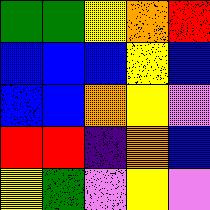[["green", "green", "yellow", "orange", "red"], ["blue", "blue", "blue", "yellow", "blue"], ["blue", "blue", "orange", "yellow", "violet"], ["red", "red", "indigo", "orange", "blue"], ["yellow", "green", "violet", "yellow", "violet"]]